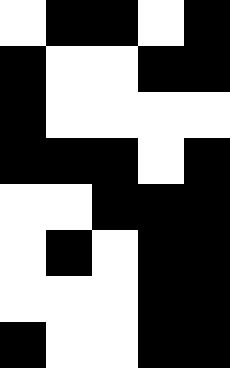[["white", "black", "black", "white", "black"], ["black", "white", "white", "black", "black"], ["black", "white", "white", "white", "white"], ["black", "black", "black", "white", "black"], ["white", "white", "black", "black", "black"], ["white", "black", "white", "black", "black"], ["white", "white", "white", "black", "black"], ["black", "white", "white", "black", "black"]]